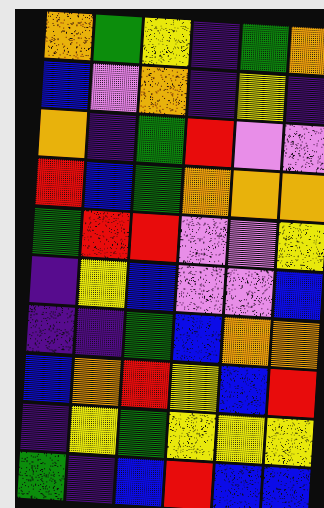[["orange", "green", "yellow", "indigo", "green", "orange"], ["blue", "violet", "orange", "indigo", "yellow", "indigo"], ["orange", "indigo", "green", "red", "violet", "violet"], ["red", "blue", "green", "orange", "orange", "orange"], ["green", "red", "red", "violet", "violet", "yellow"], ["indigo", "yellow", "blue", "violet", "violet", "blue"], ["indigo", "indigo", "green", "blue", "orange", "orange"], ["blue", "orange", "red", "yellow", "blue", "red"], ["indigo", "yellow", "green", "yellow", "yellow", "yellow"], ["green", "indigo", "blue", "red", "blue", "blue"]]